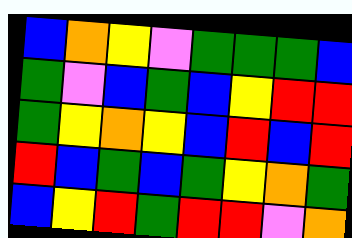[["blue", "orange", "yellow", "violet", "green", "green", "green", "blue"], ["green", "violet", "blue", "green", "blue", "yellow", "red", "red"], ["green", "yellow", "orange", "yellow", "blue", "red", "blue", "red"], ["red", "blue", "green", "blue", "green", "yellow", "orange", "green"], ["blue", "yellow", "red", "green", "red", "red", "violet", "orange"]]